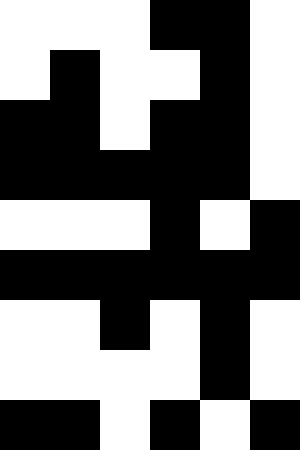[["white", "white", "white", "black", "black", "white"], ["white", "black", "white", "white", "black", "white"], ["black", "black", "white", "black", "black", "white"], ["black", "black", "black", "black", "black", "white"], ["white", "white", "white", "black", "white", "black"], ["black", "black", "black", "black", "black", "black"], ["white", "white", "black", "white", "black", "white"], ["white", "white", "white", "white", "black", "white"], ["black", "black", "white", "black", "white", "black"]]